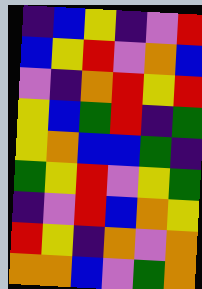[["indigo", "blue", "yellow", "indigo", "violet", "red"], ["blue", "yellow", "red", "violet", "orange", "blue"], ["violet", "indigo", "orange", "red", "yellow", "red"], ["yellow", "blue", "green", "red", "indigo", "green"], ["yellow", "orange", "blue", "blue", "green", "indigo"], ["green", "yellow", "red", "violet", "yellow", "green"], ["indigo", "violet", "red", "blue", "orange", "yellow"], ["red", "yellow", "indigo", "orange", "violet", "orange"], ["orange", "orange", "blue", "violet", "green", "orange"]]